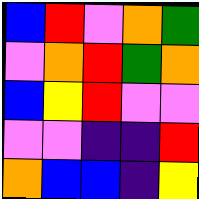[["blue", "red", "violet", "orange", "green"], ["violet", "orange", "red", "green", "orange"], ["blue", "yellow", "red", "violet", "violet"], ["violet", "violet", "indigo", "indigo", "red"], ["orange", "blue", "blue", "indigo", "yellow"]]